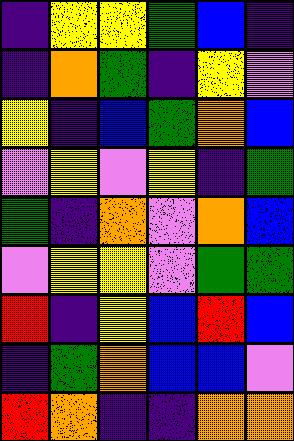[["indigo", "yellow", "yellow", "green", "blue", "indigo"], ["indigo", "orange", "green", "indigo", "yellow", "violet"], ["yellow", "indigo", "blue", "green", "orange", "blue"], ["violet", "yellow", "violet", "yellow", "indigo", "green"], ["green", "indigo", "orange", "violet", "orange", "blue"], ["violet", "yellow", "yellow", "violet", "green", "green"], ["red", "indigo", "yellow", "blue", "red", "blue"], ["indigo", "green", "orange", "blue", "blue", "violet"], ["red", "orange", "indigo", "indigo", "orange", "orange"]]